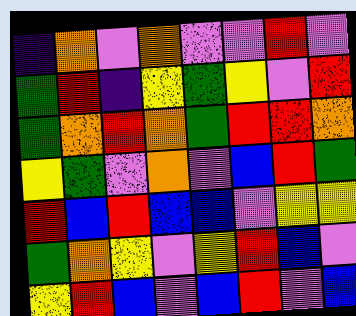[["indigo", "orange", "violet", "orange", "violet", "violet", "red", "violet"], ["green", "red", "indigo", "yellow", "green", "yellow", "violet", "red"], ["green", "orange", "red", "orange", "green", "red", "red", "orange"], ["yellow", "green", "violet", "orange", "violet", "blue", "red", "green"], ["red", "blue", "red", "blue", "blue", "violet", "yellow", "yellow"], ["green", "orange", "yellow", "violet", "yellow", "red", "blue", "violet"], ["yellow", "red", "blue", "violet", "blue", "red", "violet", "blue"]]